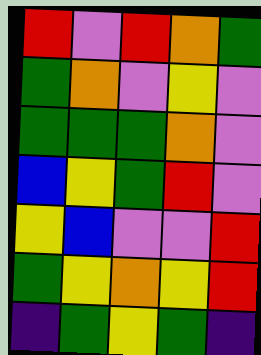[["red", "violet", "red", "orange", "green"], ["green", "orange", "violet", "yellow", "violet"], ["green", "green", "green", "orange", "violet"], ["blue", "yellow", "green", "red", "violet"], ["yellow", "blue", "violet", "violet", "red"], ["green", "yellow", "orange", "yellow", "red"], ["indigo", "green", "yellow", "green", "indigo"]]